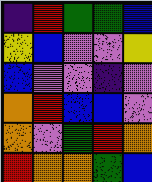[["indigo", "red", "green", "green", "blue"], ["yellow", "blue", "violet", "violet", "yellow"], ["blue", "violet", "violet", "indigo", "violet"], ["orange", "red", "blue", "blue", "violet"], ["orange", "violet", "green", "red", "orange"], ["red", "orange", "orange", "green", "blue"]]